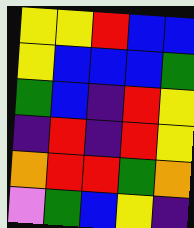[["yellow", "yellow", "red", "blue", "blue"], ["yellow", "blue", "blue", "blue", "green"], ["green", "blue", "indigo", "red", "yellow"], ["indigo", "red", "indigo", "red", "yellow"], ["orange", "red", "red", "green", "orange"], ["violet", "green", "blue", "yellow", "indigo"]]